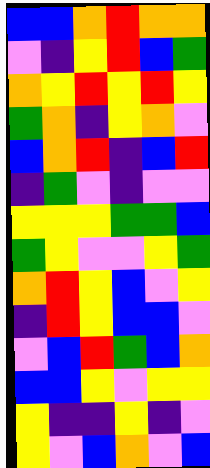[["blue", "blue", "orange", "red", "orange", "orange"], ["violet", "indigo", "yellow", "red", "blue", "green"], ["orange", "yellow", "red", "yellow", "red", "yellow"], ["green", "orange", "indigo", "yellow", "orange", "violet"], ["blue", "orange", "red", "indigo", "blue", "red"], ["indigo", "green", "violet", "indigo", "violet", "violet"], ["yellow", "yellow", "yellow", "green", "green", "blue"], ["green", "yellow", "violet", "violet", "yellow", "green"], ["orange", "red", "yellow", "blue", "violet", "yellow"], ["indigo", "red", "yellow", "blue", "blue", "violet"], ["violet", "blue", "red", "green", "blue", "orange"], ["blue", "blue", "yellow", "violet", "yellow", "yellow"], ["yellow", "indigo", "indigo", "yellow", "indigo", "violet"], ["yellow", "violet", "blue", "orange", "violet", "blue"]]